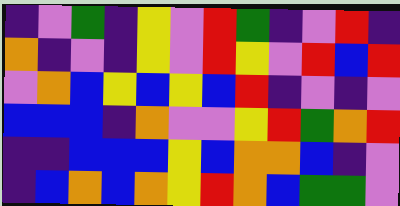[["indigo", "violet", "green", "indigo", "yellow", "violet", "red", "green", "indigo", "violet", "red", "indigo"], ["orange", "indigo", "violet", "indigo", "yellow", "violet", "red", "yellow", "violet", "red", "blue", "red"], ["violet", "orange", "blue", "yellow", "blue", "yellow", "blue", "red", "indigo", "violet", "indigo", "violet"], ["blue", "blue", "blue", "indigo", "orange", "violet", "violet", "yellow", "red", "green", "orange", "red"], ["indigo", "indigo", "blue", "blue", "blue", "yellow", "blue", "orange", "orange", "blue", "indigo", "violet"], ["indigo", "blue", "orange", "blue", "orange", "yellow", "red", "orange", "blue", "green", "green", "violet"]]